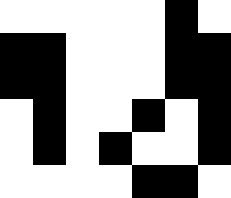[["white", "white", "white", "white", "white", "black", "white"], ["black", "black", "white", "white", "white", "black", "black"], ["black", "black", "white", "white", "white", "black", "black"], ["white", "black", "white", "white", "black", "white", "black"], ["white", "black", "white", "black", "white", "white", "black"], ["white", "white", "white", "white", "black", "black", "white"]]